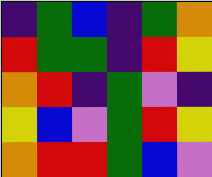[["indigo", "green", "blue", "indigo", "green", "orange"], ["red", "green", "green", "indigo", "red", "yellow"], ["orange", "red", "indigo", "green", "violet", "indigo"], ["yellow", "blue", "violet", "green", "red", "yellow"], ["orange", "red", "red", "green", "blue", "violet"]]